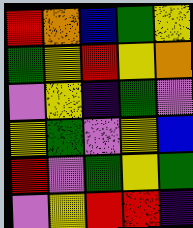[["red", "orange", "blue", "green", "yellow"], ["green", "yellow", "red", "yellow", "orange"], ["violet", "yellow", "indigo", "green", "violet"], ["yellow", "green", "violet", "yellow", "blue"], ["red", "violet", "green", "yellow", "green"], ["violet", "yellow", "red", "red", "indigo"]]